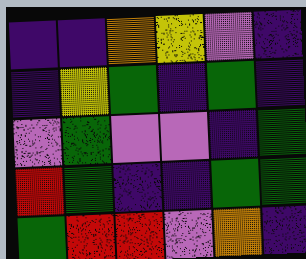[["indigo", "indigo", "orange", "yellow", "violet", "indigo"], ["indigo", "yellow", "green", "indigo", "green", "indigo"], ["violet", "green", "violet", "violet", "indigo", "green"], ["red", "green", "indigo", "indigo", "green", "green"], ["green", "red", "red", "violet", "orange", "indigo"]]